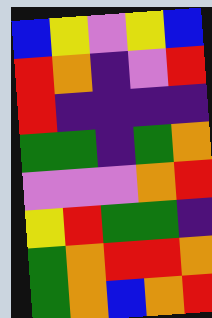[["blue", "yellow", "violet", "yellow", "blue"], ["red", "orange", "indigo", "violet", "red"], ["red", "indigo", "indigo", "indigo", "indigo"], ["green", "green", "indigo", "green", "orange"], ["violet", "violet", "violet", "orange", "red"], ["yellow", "red", "green", "green", "indigo"], ["green", "orange", "red", "red", "orange"], ["green", "orange", "blue", "orange", "red"]]